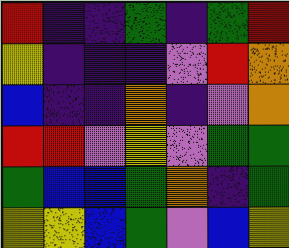[["red", "indigo", "indigo", "green", "indigo", "green", "red"], ["yellow", "indigo", "indigo", "indigo", "violet", "red", "orange"], ["blue", "indigo", "indigo", "orange", "indigo", "violet", "orange"], ["red", "red", "violet", "yellow", "violet", "green", "green"], ["green", "blue", "blue", "green", "orange", "indigo", "green"], ["yellow", "yellow", "blue", "green", "violet", "blue", "yellow"]]